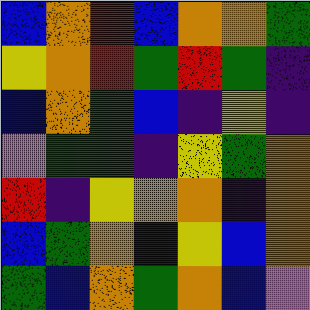[["blue", "orange", "red", "blue", "orange", "orange", "green"], ["yellow", "orange", "red", "green", "red", "green", "indigo"], ["blue", "orange", "green", "blue", "indigo", "yellow", "indigo"], ["violet", "green", "green", "indigo", "yellow", "green", "orange"], ["red", "indigo", "yellow", "orange", "orange", "indigo", "orange"], ["blue", "green", "orange", "indigo", "yellow", "blue", "orange"], ["green", "blue", "orange", "green", "orange", "blue", "violet"]]